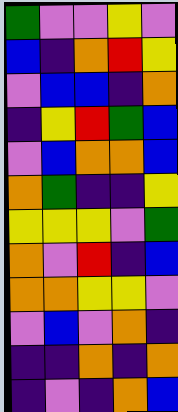[["green", "violet", "violet", "yellow", "violet"], ["blue", "indigo", "orange", "red", "yellow"], ["violet", "blue", "blue", "indigo", "orange"], ["indigo", "yellow", "red", "green", "blue"], ["violet", "blue", "orange", "orange", "blue"], ["orange", "green", "indigo", "indigo", "yellow"], ["yellow", "yellow", "yellow", "violet", "green"], ["orange", "violet", "red", "indigo", "blue"], ["orange", "orange", "yellow", "yellow", "violet"], ["violet", "blue", "violet", "orange", "indigo"], ["indigo", "indigo", "orange", "indigo", "orange"], ["indigo", "violet", "indigo", "orange", "blue"]]